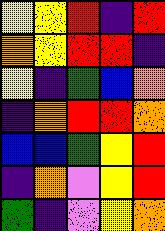[["yellow", "yellow", "red", "indigo", "red"], ["orange", "yellow", "red", "red", "indigo"], ["yellow", "indigo", "green", "blue", "orange"], ["indigo", "orange", "red", "red", "orange"], ["blue", "blue", "green", "yellow", "red"], ["indigo", "orange", "violet", "yellow", "red"], ["green", "indigo", "violet", "yellow", "orange"]]